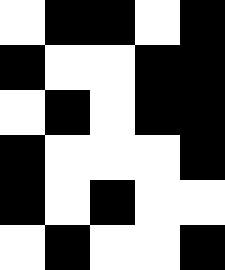[["white", "black", "black", "white", "black"], ["black", "white", "white", "black", "black"], ["white", "black", "white", "black", "black"], ["black", "white", "white", "white", "black"], ["black", "white", "black", "white", "white"], ["white", "black", "white", "white", "black"]]